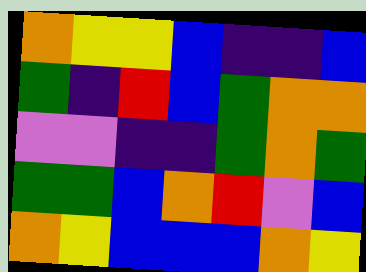[["orange", "yellow", "yellow", "blue", "indigo", "indigo", "blue"], ["green", "indigo", "red", "blue", "green", "orange", "orange"], ["violet", "violet", "indigo", "indigo", "green", "orange", "green"], ["green", "green", "blue", "orange", "red", "violet", "blue"], ["orange", "yellow", "blue", "blue", "blue", "orange", "yellow"]]